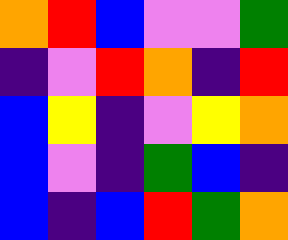[["orange", "red", "blue", "violet", "violet", "green"], ["indigo", "violet", "red", "orange", "indigo", "red"], ["blue", "yellow", "indigo", "violet", "yellow", "orange"], ["blue", "violet", "indigo", "green", "blue", "indigo"], ["blue", "indigo", "blue", "red", "green", "orange"]]